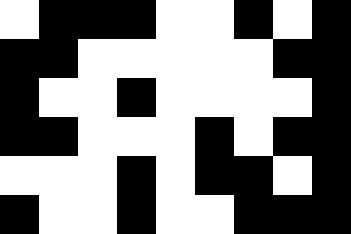[["white", "black", "black", "black", "white", "white", "black", "white", "black"], ["black", "black", "white", "white", "white", "white", "white", "black", "black"], ["black", "white", "white", "black", "white", "white", "white", "white", "black"], ["black", "black", "white", "white", "white", "black", "white", "black", "black"], ["white", "white", "white", "black", "white", "black", "black", "white", "black"], ["black", "white", "white", "black", "white", "white", "black", "black", "black"]]